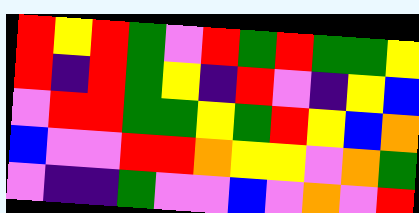[["red", "yellow", "red", "green", "violet", "red", "green", "red", "green", "green", "yellow"], ["red", "indigo", "red", "green", "yellow", "indigo", "red", "violet", "indigo", "yellow", "blue"], ["violet", "red", "red", "green", "green", "yellow", "green", "red", "yellow", "blue", "orange"], ["blue", "violet", "violet", "red", "red", "orange", "yellow", "yellow", "violet", "orange", "green"], ["violet", "indigo", "indigo", "green", "violet", "violet", "blue", "violet", "orange", "violet", "red"]]